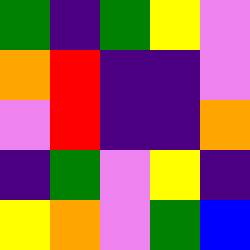[["green", "indigo", "green", "yellow", "violet"], ["orange", "red", "indigo", "indigo", "violet"], ["violet", "red", "indigo", "indigo", "orange"], ["indigo", "green", "violet", "yellow", "indigo"], ["yellow", "orange", "violet", "green", "blue"]]